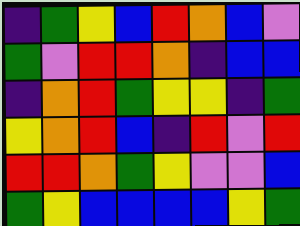[["indigo", "green", "yellow", "blue", "red", "orange", "blue", "violet"], ["green", "violet", "red", "red", "orange", "indigo", "blue", "blue"], ["indigo", "orange", "red", "green", "yellow", "yellow", "indigo", "green"], ["yellow", "orange", "red", "blue", "indigo", "red", "violet", "red"], ["red", "red", "orange", "green", "yellow", "violet", "violet", "blue"], ["green", "yellow", "blue", "blue", "blue", "blue", "yellow", "green"]]